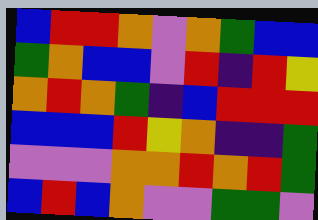[["blue", "red", "red", "orange", "violet", "orange", "green", "blue", "blue"], ["green", "orange", "blue", "blue", "violet", "red", "indigo", "red", "yellow"], ["orange", "red", "orange", "green", "indigo", "blue", "red", "red", "red"], ["blue", "blue", "blue", "red", "yellow", "orange", "indigo", "indigo", "green"], ["violet", "violet", "violet", "orange", "orange", "red", "orange", "red", "green"], ["blue", "red", "blue", "orange", "violet", "violet", "green", "green", "violet"]]